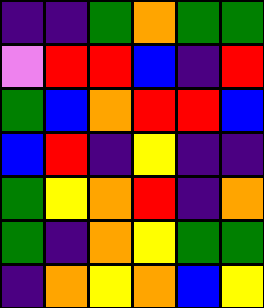[["indigo", "indigo", "green", "orange", "green", "green"], ["violet", "red", "red", "blue", "indigo", "red"], ["green", "blue", "orange", "red", "red", "blue"], ["blue", "red", "indigo", "yellow", "indigo", "indigo"], ["green", "yellow", "orange", "red", "indigo", "orange"], ["green", "indigo", "orange", "yellow", "green", "green"], ["indigo", "orange", "yellow", "orange", "blue", "yellow"]]